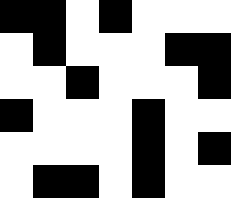[["black", "black", "white", "black", "white", "white", "white"], ["white", "black", "white", "white", "white", "black", "black"], ["white", "white", "black", "white", "white", "white", "black"], ["black", "white", "white", "white", "black", "white", "white"], ["white", "white", "white", "white", "black", "white", "black"], ["white", "black", "black", "white", "black", "white", "white"]]